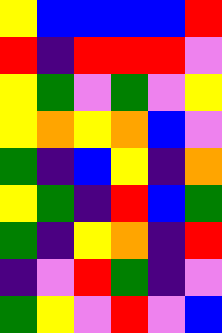[["yellow", "blue", "blue", "blue", "blue", "red"], ["red", "indigo", "red", "red", "red", "violet"], ["yellow", "green", "violet", "green", "violet", "yellow"], ["yellow", "orange", "yellow", "orange", "blue", "violet"], ["green", "indigo", "blue", "yellow", "indigo", "orange"], ["yellow", "green", "indigo", "red", "blue", "green"], ["green", "indigo", "yellow", "orange", "indigo", "red"], ["indigo", "violet", "red", "green", "indigo", "violet"], ["green", "yellow", "violet", "red", "violet", "blue"]]